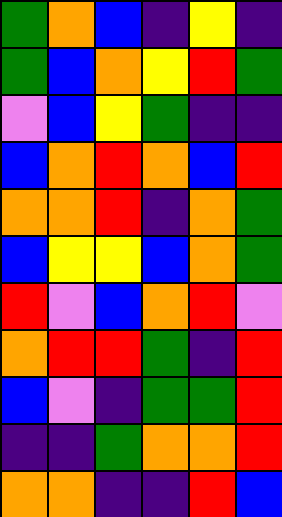[["green", "orange", "blue", "indigo", "yellow", "indigo"], ["green", "blue", "orange", "yellow", "red", "green"], ["violet", "blue", "yellow", "green", "indigo", "indigo"], ["blue", "orange", "red", "orange", "blue", "red"], ["orange", "orange", "red", "indigo", "orange", "green"], ["blue", "yellow", "yellow", "blue", "orange", "green"], ["red", "violet", "blue", "orange", "red", "violet"], ["orange", "red", "red", "green", "indigo", "red"], ["blue", "violet", "indigo", "green", "green", "red"], ["indigo", "indigo", "green", "orange", "orange", "red"], ["orange", "orange", "indigo", "indigo", "red", "blue"]]